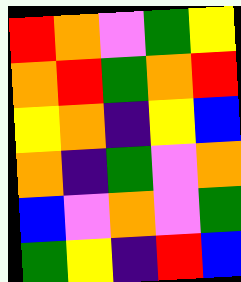[["red", "orange", "violet", "green", "yellow"], ["orange", "red", "green", "orange", "red"], ["yellow", "orange", "indigo", "yellow", "blue"], ["orange", "indigo", "green", "violet", "orange"], ["blue", "violet", "orange", "violet", "green"], ["green", "yellow", "indigo", "red", "blue"]]